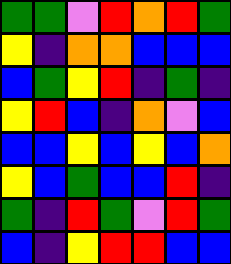[["green", "green", "violet", "red", "orange", "red", "green"], ["yellow", "indigo", "orange", "orange", "blue", "blue", "blue"], ["blue", "green", "yellow", "red", "indigo", "green", "indigo"], ["yellow", "red", "blue", "indigo", "orange", "violet", "blue"], ["blue", "blue", "yellow", "blue", "yellow", "blue", "orange"], ["yellow", "blue", "green", "blue", "blue", "red", "indigo"], ["green", "indigo", "red", "green", "violet", "red", "green"], ["blue", "indigo", "yellow", "red", "red", "blue", "blue"]]